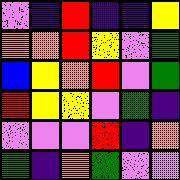[["violet", "indigo", "red", "indigo", "indigo", "yellow"], ["orange", "orange", "red", "yellow", "violet", "green"], ["blue", "yellow", "orange", "red", "violet", "green"], ["red", "yellow", "yellow", "violet", "green", "indigo"], ["violet", "violet", "violet", "red", "indigo", "orange"], ["green", "indigo", "orange", "green", "violet", "violet"]]